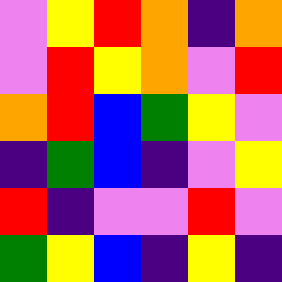[["violet", "yellow", "red", "orange", "indigo", "orange"], ["violet", "red", "yellow", "orange", "violet", "red"], ["orange", "red", "blue", "green", "yellow", "violet"], ["indigo", "green", "blue", "indigo", "violet", "yellow"], ["red", "indigo", "violet", "violet", "red", "violet"], ["green", "yellow", "blue", "indigo", "yellow", "indigo"]]